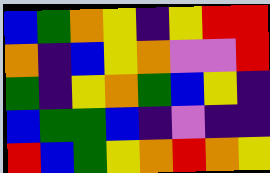[["blue", "green", "orange", "yellow", "indigo", "yellow", "red", "red"], ["orange", "indigo", "blue", "yellow", "orange", "violet", "violet", "red"], ["green", "indigo", "yellow", "orange", "green", "blue", "yellow", "indigo"], ["blue", "green", "green", "blue", "indigo", "violet", "indigo", "indigo"], ["red", "blue", "green", "yellow", "orange", "red", "orange", "yellow"]]